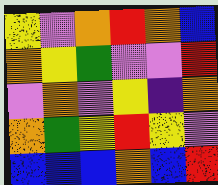[["yellow", "violet", "orange", "red", "orange", "blue"], ["orange", "yellow", "green", "violet", "violet", "red"], ["violet", "orange", "violet", "yellow", "indigo", "orange"], ["orange", "green", "yellow", "red", "yellow", "violet"], ["blue", "blue", "blue", "orange", "blue", "red"]]